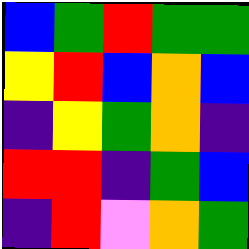[["blue", "green", "red", "green", "green"], ["yellow", "red", "blue", "orange", "blue"], ["indigo", "yellow", "green", "orange", "indigo"], ["red", "red", "indigo", "green", "blue"], ["indigo", "red", "violet", "orange", "green"]]